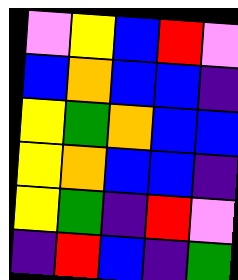[["violet", "yellow", "blue", "red", "violet"], ["blue", "orange", "blue", "blue", "indigo"], ["yellow", "green", "orange", "blue", "blue"], ["yellow", "orange", "blue", "blue", "indigo"], ["yellow", "green", "indigo", "red", "violet"], ["indigo", "red", "blue", "indigo", "green"]]